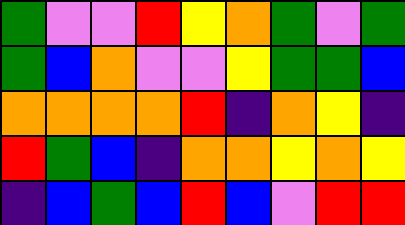[["green", "violet", "violet", "red", "yellow", "orange", "green", "violet", "green"], ["green", "blue", "orange", "violet", "violet", "yellow", "green", "green", "blue"], ["orange", "orange", "orange", "orange", "red", "indigo", "orange", "yellow", "indigo"], ["red", "green", "blue", "indigo", "orange", "orange", "yellow", "orange", "yellow"], ["indigo", "blue", "green", "blue", "red", "blue", "violet", "red", "red"]]